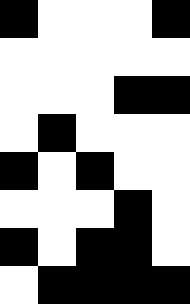[["black", "white", "white", "white", "black"], ["white", "white", "white", "white", "white"], ["white", "white", "white", "black", "black"], ["white", "black", "white", "white", "white"], ["black", "white", "black", "white", "white"], ["white", "white", "white", "black", "white"], ["black", "white", "black", "black", "white"], ["white", "black", "black", "black", "black"]]